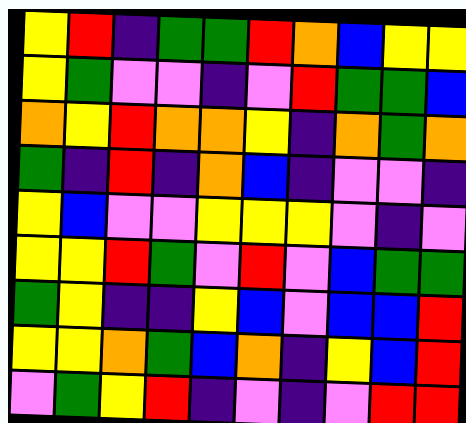[["yellow", "red", "indigo", "green", "green", "red", "orange", "blue", "yellow", "yellow"], ["yellow", "green", "violet", "violet", "indigo", "violet", "red", "green", "green", "blue"], ["orange", "yellow", "red", "orange", "orange", "yellow", "indigo", "orange", "green", "orange"], ["green", "indigo", "red", "indigo", "orange", "blue", "indigo", "violet", "violet", "indigo"], ["yellow", "blue", "violet", "violet", "yellow", "yellow", "yellow", "violet", "indigo", "violet"], ["yellow", "yellow", "red", "green", "violet", "red", "violet", "blue", "green", "green"], ["green", "yellow", "indigo", "indigo", "yellow", "blue", "violet", "blue", "blue", "red"], ["yellow", "yellow", "orange", "green", "blue", "orange", "indigo", "yellow", "blue", "red"], ["violet", "green", "yellow", "red", "indigo", "violet", "indigo", "violet", "red", "red"]]